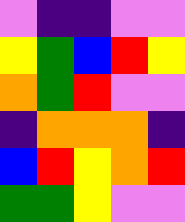[["violet", "indigo", "indigo", "violet", "violet"], ["yellow", "green", "blue", "red", "yellow"], ["orange", "green", "red", "violet", "violet"], ["indigo", "orange", "orange", "orange", "indigo"], ["blue", "red", "yellow", "orange", "red"], ["green", "green", "yellow", "violet", "violet"]]